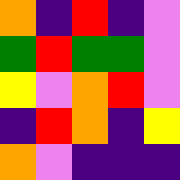[["orange", "indigo", "red", "indigo", "violet"], ["green", "red", "green", "green", "violet"], ["yellow", "violet", "orange", "red", "violet"], ["indigo", "red", "orange", "indigo", "yellow"], ["orange", "violet", "indigo", "indigo", "indigo"]]